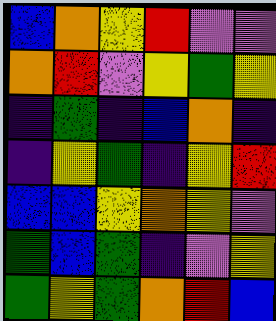[["blue", "orange", "yellow", "red", "violet", "violet"], ["orange", "red", "violet", "yellow", "green", "yellow"], ["indigo", "green", "indigo", "blue", "orange", "indigo"], ["indigo", "yellow", "green", "indigo", "yellow", "red"], ["blue", "blue", "yellow", "orange", "yellow", "violet"], ["green", "blue", "green", "indigo", "violet", "yellow"], ["green", "yellow", "green", "orange", "red", "blue"]]